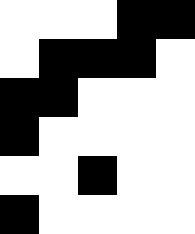[["white", "white", "white", "black", "black"], ["white", "black", "black", "black", "white"], ["black", "black", "white", "white", "white"], ["black", "white", "white", "white", "white"], ["white", "white", "black", "white", "white"], ["black", "white", "white", "white", "white"]]